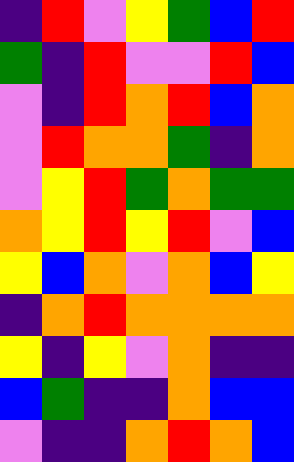[["indigo", "red", "violet", "yellow", "green", "blue", "red"], ["green", "indigo", "red", "violet", "violet", "red", "blue"], ["violet", "indigo", "red", "orange", "red", "blue", "orange"], ["violet", "red", "orange", "orange", "green", "indigo", "orange"], ["violet", "yellow", "red", "green", "orange", "green", "green"], ["orange", "yellow", "red", "yellow", "red", "violet", "blue"], ["yellow", "blue", "orange", "violet", "orange", "blue", "yellow"], ["indigo", "orange", "red", "orange", "orange", "orange", "orange"], ["yellow", "indigo", "yellow", "violet", "orange", "indigo", "indigo"], ["blue", "green", "indigo", "indigo", "orange", "blue", "blue"], ["violet", "indigo", "indigo", "orange", "red", "orange", "blue"]]